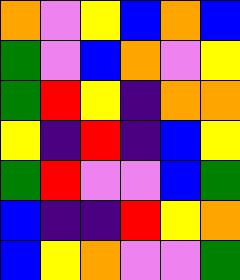[["orange", "violet", "yellow", "blue", "orange", "blue"], ["green", "violet", "blue", "orange", "violet", "yellow"], ["green", "red", "yellow", "indigo", "orange", "orange"], ["yellow", "indigo", "red", "indigo", "blue", "yellow"], ["green", "red", "violet", "violet", "blue", "green"], ["blue", "indigo", "indigo", "red", "yellow", "orange"], ["blue", "yellow", "orange", "violet", "violet", "green"]]